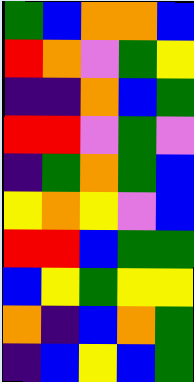[["green", "blue", "orange", "orange", "blue"], ["red", "orange", "violet", "green", "yellow"], ["indigo", "indigo", "orange", "blue", "green"], ["red", "red", "violet", "green", "violet"], ["indigo", "green", "orange", "green", "blue"], ["yellow", "orange", "yellow", "violet", "blue"], ["red", "red", "blue", "green", "green"], ["blue", "yellow", "green", "yellow", "yellow"], ["orange", "indigo", "blue", "orange", "green"], ["indigo", "blue", "yellow", "blue", "green"]]